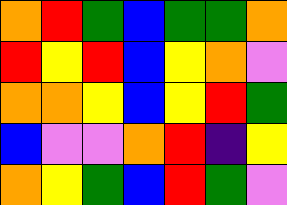[["orange", "red", "green", "blue", "green", "green", "orange"], ["red", "yellow", "red", "blue", "yellow", "orange", "violet"], ["orange", "orange", "yellow", "blue", "yellow", "red", "green"], ["blue", "violet", "violet", "orange", "red", "indigo", "yellow"], ["orange", "yellow", "green", "blue", "red", "green", "violet"]]